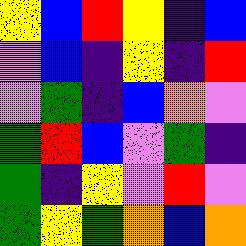[["yellow", "blue", "red", "yellow", "indigo", "blue"], ["violet", "blue", "indigo", "yellow", "indigo", "red"], ["violet", "green", "indigo", "blue", "orange", "violet"], ["green", "red", "blue", "violet", "green", "indigo"], ["green", "indigo", "yellow", "violet", "red", "violet"], ["green", "yellow", "green", "orange", "blue", "orange"]]